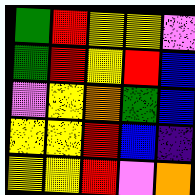[["green", "red", "yellow", "yellow", "violet"], ["green", "red", "yellow", "red", "blue"], ["violet", "yellow", "orange", "green", "blue"], ["yellow", "yellow", "red", "blue", "indigo"], ["yellow", "yellow", "red", "violet", "orange"]]